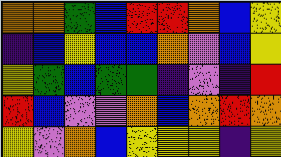[["orange", "orange", "green", "blue", "red", "red", "orange", "blue", "yellow"], ["indigo", "blue", "yellow", "blue", "blue", "orange", "violet", "blue", "yellow"], ["yellow", "green", "blue", "green", "green", "indigo", "violet", "indigo", "red"], ["red", "blue", "violet", "violet", "orange", "blue", "orange", "red", "orange"], ["yellow", "violet", "orange", "blue", "yellow", "yellow", "yellow", "indigo", "yellow"]]